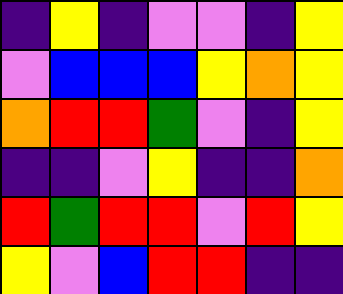[["indigo", "yellow", "indigo", "violet", "violet", "indigo", "yellow"], ["violet", "blue", "blue", "blue", "yellow", "orange", "yellow"], ["orange", "red", "red", "green", "violet", "indigo", "yellow"], ["indigo", "indigo", "violet", "yellow", "indigo", "indigo", "orange"], ["red", "green", "red", "red", "violet", "red", "yellow"], ["yellow", "violet", "blue", "red", "red", "indigo", "indigo"]]